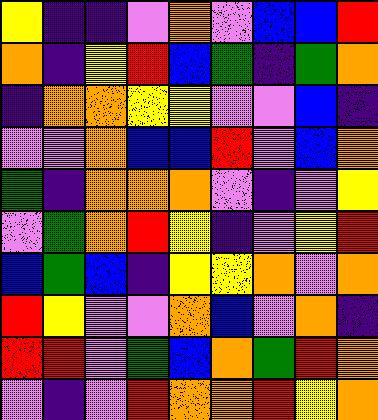[["yellow", "indigo", "indigo", "violet", "orange", "violet", "blue", "blue", "red"], ["orange", "indigo", "yellow", "red", "blue", "green", "indigo", "green", "orange"], ["indigo", "orange", "orange", "yellow", "yellow", "violet", "violet", "blue", "indigo"], ["violet", "violet", "orange", "blue", "blue", "red", "violet", "blue", "orange"], ["green", "indigo", "orange", "orange", "orange", "violet", "indigo", "violet", "yellow"], ["violet", "green", "orange", "red", "yellow", "indigo", "violet", "yellow", "red"], ["blue", "green", "blue", "indigo", "yellow", "yellow", "orange", "violet", "orange"], ["red", "yellow", "violet", "violet", "orange", "blue", "violet", "orange", "indigo"], ["red", "red", "violet", "green", "blue", "orange", "green", "red", "orange"], ["violet", "indigo", "violet", "red", "orange", "orange", "red", "yellow", "orange"]]